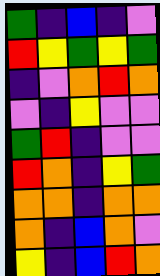[["green", "indigo", "blue", "indigo", "violet"], ["red", "yellow", "green", "yellow", "green"], ["indigo", "violet", "orange", "red", "orange"], ["violet", "indigo", "yellow", "violet", "violet"], ["green", "red", "indigo", "violet", "violet"], ["red", "orange", "indigo", "yellow", "green"], ["orange", "orange", "indigo", "orange", "orange"], ["orange", "indigo", "blue", "orange", "violet"], ["yellow", "indigo", "blue", "red", "orange"]]